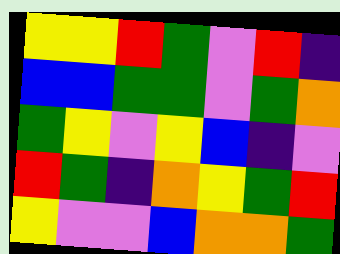[["yellow", "yellow", "red", "green", "violet", "red", "indigo"], ["blue", "blue", "green", "green", "violet", "green", "orange"], ["green", "yellow", "violet", "yellow", "blue", "indigo", "violet"], ["red", "green", "indigo", "orange", "yellow", "green", "red"], ["yellow", "violet", "violet", "blue", "orange", "orange", "green"]]